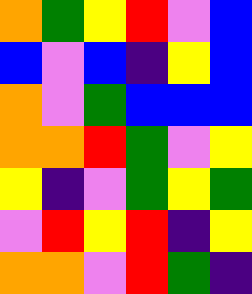[["orange", "green", "yellow", "red", "violet", "blue"], ["blue", "violet", "blue", "indigo", "yellow", "blue"], ["orange", "violet", "green", "blue", "blue", "blue"], ["orange", "orange", "red", "green", "violet", "yellow"], ["yellow", "indigo", "violet", "green", "yellow", "green"], ["violet", "red", "yellow", "red", "indigo", "yellow"], ["orange", "orange", "violet", "red", "green", "indigo"]]